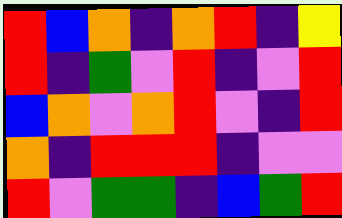[["red", "blue", "orange", "indigo", "orange", "red", "indigo", "yellow"], ["red", "indigo", "green", "violet", "red", "indigo", "violet", "red"], ["blue", "orange", "violet", "orange", "red", "violet", "indigo", "red"], ["orange", "indigo", "red", "red", "red", "indigo", "violet", "violet"], ["red", "violet", "green", "green", "indigo", "blue", "green", "red"]]